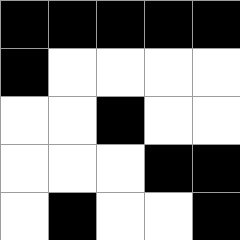[["black", "black", "black", "black", "black"], ["black", "white", "white", "white", "white"], ["white", "white", "black", "white", "white"], ["white", "white", "white", "black", "black"], ["white", "black", "white", "white", "black"]]